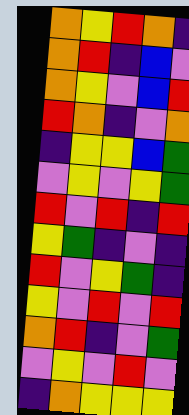[["orange", "yellow", "red", "orange", "indigo"], ["orange", "red", "indigo", "blue", "violet"], ["orange", "yellow", "violet", "blue", "red"], ["red", "orange", "indigo", "violet", "orange"], ["indigo", "yellow", "yellow", "blue", "green"], ["violet", "yellow", "violet", "yellow", "green"], ["red", "violet", "red", "indigo", "red"], ["yellow", "green", "indigo", "violet", "indigo"], ["red", "violet", "yellow", "green", "indigo"], ["yellow", "violet", "red", "violet", "red"], ["orange", "red", "indigo", "violet", "green"], ["violet", "yellow", "violet", "red", "violet"], ["indigo", "orange", "yellow", "yellow", "yellow"]]